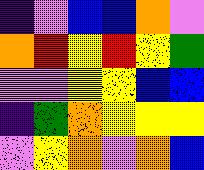[["indigo", "violet", "blue", "blue", "orange", "violet"], ["orange", "red", "yellow", "red", "yellow", "green"], ["violet", "violet", "yellow", "yellow", "blue", "blue"], ["indigo", "green", "orange", "yellow", "yellow", "yellow"], ["violet", "yellow", "orange", "violet", "orange", "blue"]]